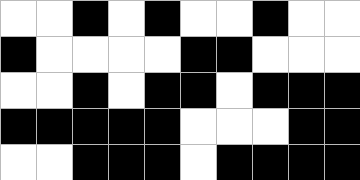[["white", "white", "black", "white", "black", "white", "white", "black", "white", "white"], ["black", "white", "white", "white", "white", "black", "black", "white", "white", "white"], ["white", "white", "black", "white", "black", "black", "white", "black", "black", "black"], ["black", "black", "black", "black", "black", "white", "white", "white", "black", "black"], ["white", "white", "black", "black", "black", "white", "black", "black", "black", "black"]]